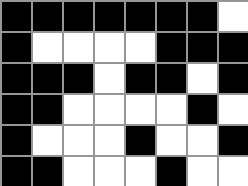[["black", "black", "black", "black", "black", "black", "black", "white"], ["black", "white", "white", "white", "white", "black", "black", "black"], ["black", "black", "black", "white", "black", "black", "white", "black"], ["black", "black", "white", "white", "white", "white", "black", "white"], ["black", "white", "white", "white", "black", "white", "white", "black"], ["black", "black", "white", "white", "white", "black", "white", "white"]]